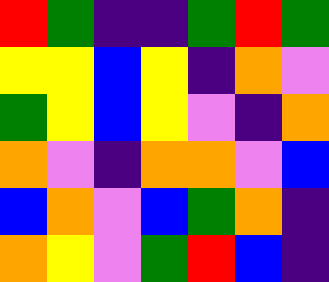[["red", "green", "indigo", "indigo", "green", "red", "green"], ["yellow", "yellow", "blue", "yellow", "indigo", "orange", "violet"], ["green", "yellow", "blue", "yellow", "violet", "indigo", "orange"], ["orange", "violet", "indigo", "orange", "orange", "violet", "blue"], ["blue", "orange", "violet", "blue", "green", "orange", "indigo"], ["orange", "yellow", "violet", "green", "red", "blue", "indigo"]]